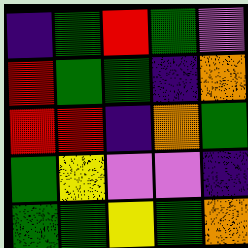[["indigo", "green", "red", "green", "violet"], ["red", "green", "green", "indigo", "orange"], ["red", "red", "indigo", "orange", "green"], ["green", "yellow", "violet", "violet", "indigo"], ["green", "green", "yellow", "green", "orange"]]